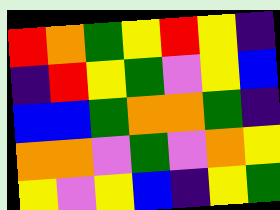[["red", "orange", "green", "yellow", "red", "yellow", "indigo"], ["indigo", "red", "yellow", "green", "violet", "yellow", "blue"], ["blue", "blue", "green", "orange", "orange", "green", "indigo"], ["orange", "orange", "violet", "green", "violet", "orange", "yellow"], ["yellow", "violet", "yellow", "blue", "indigo", "yellow", "green"]]